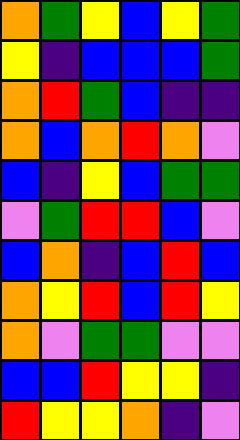[["orange", "green", "yellow", "blue", "yellow", "green"], ["yellow", "indigo", "blue", "blue", "blue", "green"], ["orange", "red", "green", "blue", "indigo", "indigo"], ["orange", "blue", "orange", "red", "orange", "violet"], ["blue", "indigo", "yellow", "blue", "green", "green"], ["violet", "green", "red", "red", "blue", "violet"], ["blue", "orange", "indigo", "blue", "red", "blue"], ["orange", "yellow", "red", "blue", "red", "yellow"], ["orange", "violet", "green", "green", "violet", "violet"], ["blue", "blue", "red", "yellow", "yellow", "indigo"], ["red", "yellow", "yellow", "orange", "indigo", "violet"]]